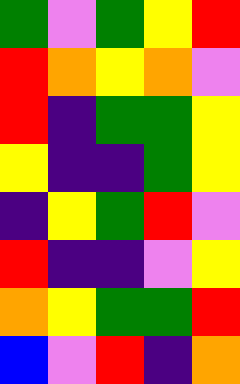[["green", "violet", "green", "yellow", "red"], ["red", "orange", "yellow", "orange", "violet"], ["red", "indigo", "green", "green", "yellow"], ["yellow", "indigo", "indigo", "green", "yellow"], ["indigo", "yellow", "green", "red", "violet"], ["red", "indigo", "indigo", "violet", "yellow"], ["orange", "yellow", "green", "green", "red"], ["blue", "violet", "red", "indigo", "orange"]]